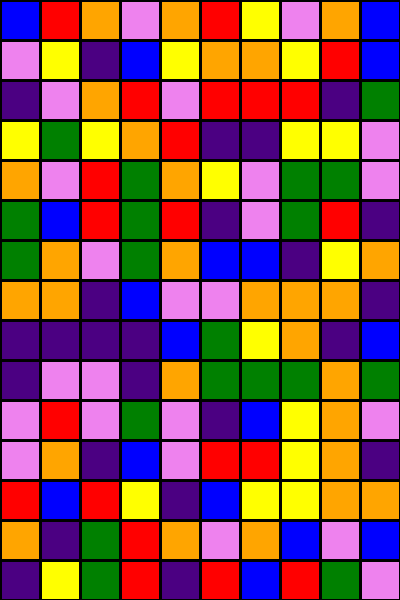[["blue", "red", "orange", "violet", "orange", "red", "yellow", "violet", "orange", "blue"], ["violet", "yellow", "indigo", "blue", "yellow", "orange", "orange", "yellow", "red", "blue"], ["indigo", "violet", "orange", "red", "violet", "red", "red", "red", "indigo", "green"], ["yellow", "green", "yellow", "orange", "red", "indigo", "indigo", "yellow", "yellow", "violet"], ["orange", "violet", "red", "green", "orange", "yellow", "violet", "green", "green", "violet"], ["green", "blue", "red", "green", "red", "indigo", "violet", "green", "red", "indigo"], ["green", "orange", "violet", "green", "orange", "blue", "blue", "indigo", "yellow", "orange"], ["orange", "orange", "indigo", "blue", "violet", "violet", "orange", "orange", "orange", "indigo"], ["indigo", "indigo", "indigo", "indigo", "blue", "green", "yellow", "orange", "indigo", "blue"], ["indigo", "violet", "violet", "indigo", "orange", "green", "green", "green", "orange", "green"], ["violet", "red", "violet", "green", "violet", "indigo", "blue", "yellow", "orange", "violet"], ["violet", "orange", "indigo", "blue", "violet", "red", "red", "yellow", "orange", "indigo"], ["red", "blue", "red", "yellow", "indigo", "blue", "yellow", "yellow", "orange", "orange"], ["orange", "indigo", "green", "red", "orange", "violet", "orange", "blue", "violet", "blue"], ["indigo", "yellow", "green", "red", "indigo", "red", "blue", "red", "green", "violet"]]